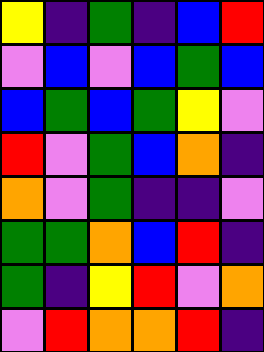[["yellow", "indigo", "green", "indigo", "blue", "red"], ["violet", "blue", "violet", "blue", "green", "blue"], ["blue", "green", "blue", "green", "yellow", "violet"], ["red", "violet", "green", "blue", "orange", "indigo"], ["orange", "violet", "green", "indigo", "indigo", "violet"], ["green", "green", "orange", "blue", "red", "indigo"], ["green", "indigo", "yellow", "red", "violet", "orange"], ["violet", "red", "orange", "orange", "red", "indigo"]]